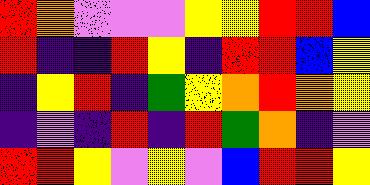[["red", "orange", "violet", "violet", "violet", "yellow", "yellow", "red", "red", "blue"], ["red", "indigo", "indigo", "red", "yellow", "indigo", "red", "red", "blue", "yellow"], ["indigo", "yellow", "red", "indigo", "green", "yellow", "orange", "red", "orange", "yellow"], ["indigo", "violet", "indigo", "red", "indigo", "red", "green", "orange", "indigo", "violet"], ["red", "red", "yellow", "violet", "yellow", "violet", "blue", "red", "red", "yellow"]]